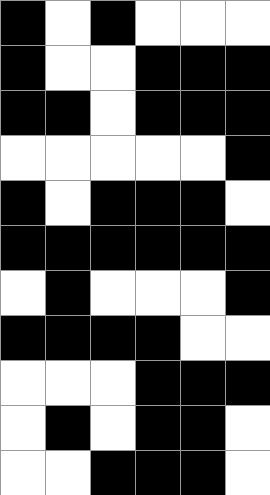[["black", "white", "black", "white", "white", "white"], ["black", "white", "white", "black", "black", "black"], ["black", "black", "white", "black", "black", "black"], ["white", "white", "white", "white", "white", "black"], ["black", "white", "black", "black", "black", "white"], ["black", "black", "black", "black", "black", "black"], ["white", "black", "white", "white", "white", "black"], ["black", "black", "black", "black", "white", "white"], ["white", "white", "white", "black", "black", "black"], ["white", "black", "white", "black", "black", "white"], ["white", "white", "black", "black", "black", "white"]]